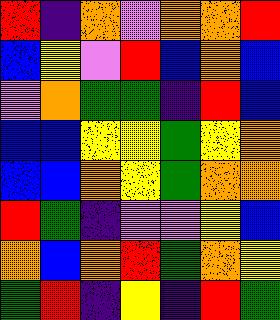[["red", "indigo", "orange", "violet", "orange", "orange", "red"], ["blue", "yellow", "violet", "red", "blue", "orange", "blue"], ["violet", "orange", "green", "green", "indigo", "red", "blue"], ["blue", "blue", "yellow", "yellow", "green", "yellow", "orange"], ["blue", "blue", "orange", "yellow", "green", "orange", "orange"], ["red", "green", "indigo", "violet", "violet", "yellow", "blue"], ["orange", "blue", "orange", "red", "green", "orange", "yellow"], ["green", "red", "indigo", "yellow", "indigo", "red", "green"]]